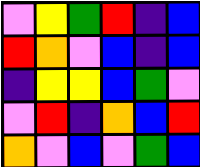[["violet", "yellow", "green", "red", "indigo", "blue"], ["red", "orange", "violet", "blue", "indigo", "blue"], ["indigo", "yellow", "yellow", "blue", "green", "violet"], ["violet", "red", "indigo", "orange", "blue", "red"], ["orange", "violet", "blue", "violet", "green", "blue"]]